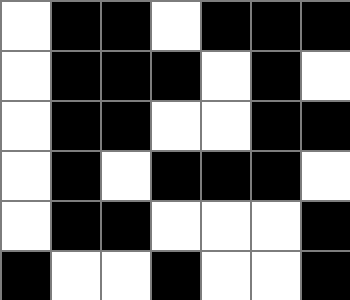[["white", "black", "black", "white", "black", "black", "black"], ["white", "black", "black", "black", "white", "black", "white"], ["white", "black", "black", "white", "white", "black", "black"], ["white", "black", "white", "black", "black", "black", "white"], ["white", "black", "black", "white", "white", "white", "black"], ["black", "white", "white", "black", "white", "white", "black"]]